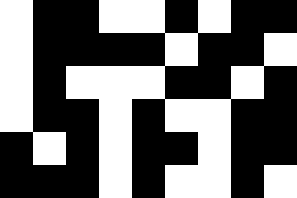[["white", "black", "black", "white", "white", "black", "white", "black", "black"], ["white", "black", "black", "black", "black", "white", "black", "black", "white"], ["white", "black", "white", "white", "white", "black", "black", "white", "black"], ["white", "black", "black", "white", "black", "white", "white", "black", "black"], ["black", "white", "black", "white", "black", "black", "white", "black", "black"], ["black", "black", "black", "white", "black", "white", "white", "black", "white"]]